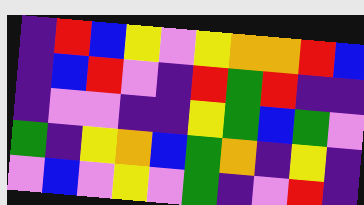[["indigo", "red", "blue", "yellow", "violet", "yellow", "orange", "orange", "red", "blue"], ["indigo", "blue", "red", "violet", "indigo", "red", "green", "red", "indigo", "indigo"], ["indigo", "violet", "violet", "indigo", "indigo", "yellow", "green", "blue", "green", "violet"], ["green", "indigo", "yellow", "orange", "blue", "green", "orange", "indigo", "yellow", "indigo"], ["violet", "blue", "violet", "yellow", "violet", "green", "indigo", "violet", "red", "indigo"]]